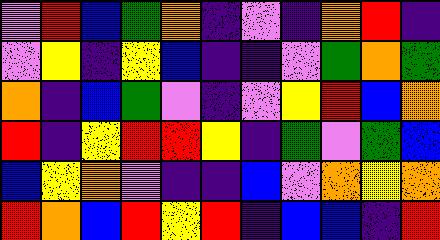[["violet", "red", "blue", "green", "orange", "indigo", "violet", "indigo", "orange", "red", "indigo"], ["violet", "yellow", "indigo", "yellow", "blue", "indigo", "indigo", "violet", "green", "orange", "green"], ["orange", "indigo", "blue", "green", "violet", "indigo", "violet", "yellow", "red", "blue", "orange"], ["red", "indigo", "yellow", "red", "red", "yellow", "indigo", "green", "violet", "green", "blue"], ["blue", "yellow", "orange", "violet", "indigo", "indigo", "blue", "violet", "orange", "yellow", "orange"], ["red", "orange", "blue", "red", "yellow", "red", "indigo", "blue", "blue", "indigo", "red"]]